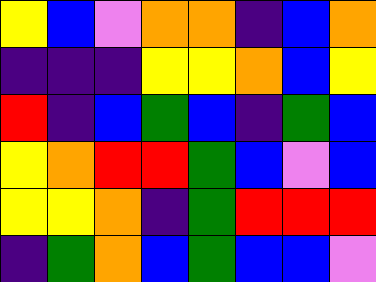[["yellow", "blue", "violet", "orange", "orange", "indigo", "blue", "orange"], ["indigo", "indigo", "indigo", "yellow", "yellow", "orange", "blue", "yellow"], ["red", "indigo", "blue", "green", "blue", "indigo", "green", "blue"], ["yellow", "orange", "red", "red", "green", "blue", "violet", "blue"], ["yellow", "yellow", "orange", "indigo", "green", "red", "red", "red"], ["indigo", "green", "orange", "blue", "green", "blue", "blue", "violet"]]